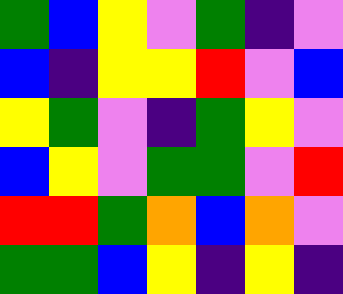[["green", "blue", "yellow", "violet", "green", "indigo", "violet"], ["blue", "indigo", "yellow", "yellow", "red", "violet", "blue"], ["yellow", "green", "violet", "indigo", "green", "yellow", "violet"], ["blue", "yellow", "violet", "green", "green", "violet", "red"], ["red", "red", "green", "orange", "blue", "orange", "violet"], ["green", "green", "blue", "yellow", "indigo", "yellow", "indigo"]]